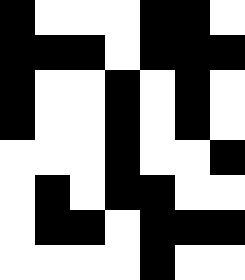[["black", "white", "white", "white", "black", "black", "white"], ["black", "black", "black", "white", "black", "black", "black"], ["black", "white", "white", "black", "white", "black", "white"], ["black", "white", "white", "black", "white", "black", "white"], ["white", "white", "white", "black", "white", "white", "black"], ["white", "black", "white", "black", "black", "white", "white"], ["white", "black", "black", "white", "black", "black", "black"], ["white", "white", "white", "white", "black", "white", "white"]]